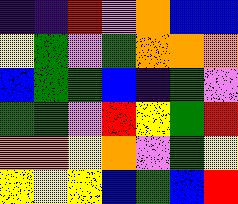[["indigo", "indigo", "red", "violet", "orange", "blue", "blue"], ["yellow", "green", "violet", "green", "orange", "orange", "orange"], ["blue", "green", "green", "blue", "indigo", "green", "violet"], ["green", "green", "violet", "red", "yellow", "green", "red"], ["orange", "orange", "yellow", "orange", "violet", "green", "yellow"], ["yellow", "yellow", "yellow", "blue", "green", "blue", "red"]]